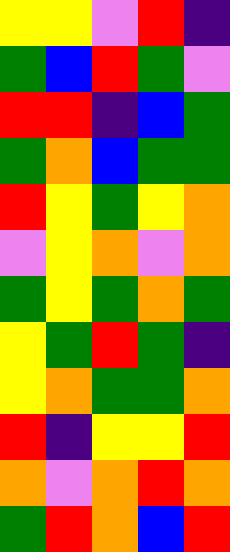[["yellow", "yellow", "violet", "red", "indigo"], ["green", "blue", "red", "green", "violet"], ["red", "red", "indigo", "blue", "green"], ["green", "orange", "blue", "green", "green"], ["red", "yellow", "green", "yellow", "orange"], ["violet", "yellow", "orange", "violet", "orange"], ["green", "yellow", "green", "orange", "green"], ["yellow", "green", "red", "green", "indigo"], ["yellow", "orange", "green", "green", "orange"], ["red", "indigo", "yellow", "yellow", "red"], ["orange", "violet", "orange", "red", "orange"], ["green", "red", "orange", "blue", "red"]]